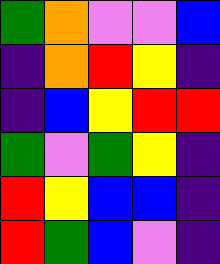[["green", "orange", "violet", "violet", "blue"], ["indigo", "orange", "red", "yellow", "indigo"], ["indigo", "blue", "yellow", "red", "red"], ["green", "violet", "green", "yellow", "indigo"], ["red", "yellow", "blue", "blue", "indigo"], ["red", "green", "blue", "violet", "indigo"]]